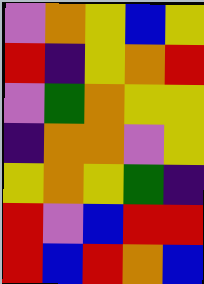[["violet", "orange", "yellow", "blue", "yellow"], ["red", "indigo", "yellow", "orange", "red"], ["violet", "green", "orange", "yellow", "yellow"], ["indigo", "orange", "orange", "violet", "yellow"], ["yellow", "orange", "yellow", "green", "indigo"], ["red", "violet", "blue", "red", "red"], ["red", "blue", "red", "orange", "blue"]]